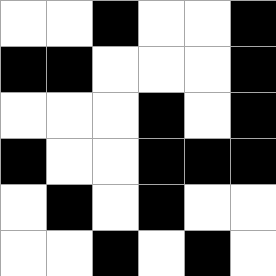[["white", "white", "black", "white", "white", "black"], ["black", "black", "white", "white", "white", "black"], ["white", "white", "white", "black", "white", "black"], ["black", "white", "white", "black", "black", "black"], ["white", "black", "white", "black", "white", "white"], ["white", "white", "black", "white", "black", "white"]]